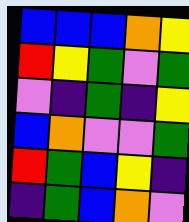[["blue", "blue", "blue", "orange", "yellow"], ["red", "yellow", "green", "violet", "green"], ["violet", "indigo", "green", "indigo", "yellow"], ["blue", "orange", "violet", "violet", "green"], ["red", "green", "blue", "yellow", "indigo"], ["indigo", "green", "blue", "orange", "violet"]]